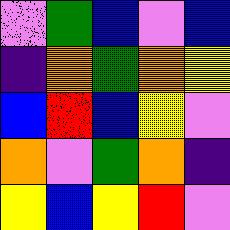[["violet", "green", "blue", "violet", "blue"], ["indigo", "orange", "green", "orange", "yellow"], ["blue", "red", "blue", "yellow", "violet"], ["orange", "violet", "green", "orange", "indigo"], ["yellow", "blue", "yellow", "red", "violet"]]